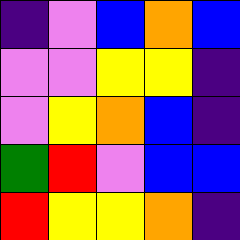[["indigo", "violet", "blue", "orange", "blue"], ["violet", "violet", "yellow", "yellow", "indigo"], ["violet", "yellow", "orange", "blue", "indigo"], ["green", "red", "violet", "blue", "blue"], ["red", "yellow", "yellow", "orange", "indigo"]]